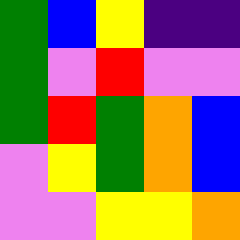[["green", "blue", "yellow", "indigo", "indigo"], ["green", "violet", "red", "violet", "violet"], ["green", "red", "green", "orange", "blue"], ["violet", "yellow", "green", "orange", "blue"], ["violet", "violet", "yellow", "yellow", "orange"]]